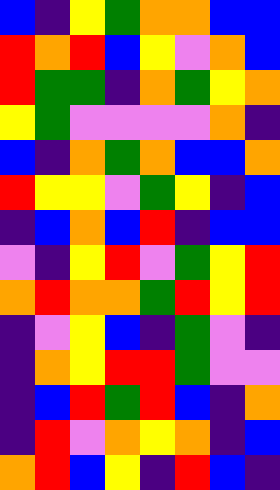[["blue", "indigo", "yellow", "green", "orange", "orange", "blue", "blue"], ["red", "orange", "red", "blue", "yellow", "violet", "orange", "blue"], ["red", "green", "green", "indigo", "orange", "green", "yellow", "orange"], ["yellow", "green", "violet", "violet", "violet", "violet", "orange", "indigo"], ["blue", "indigo", "orange", "green", "orange", "blue", "blue", "orange"], ["red", "yellow", "yellow", "violet", "green", "yellow", "indigo", "blue"], ["indigo", "blue", "orange", "blue", "red", "indigo", "blue", "blue"], ["violet", "indigo", "yellow", "red", "violet", "green", "yellow", "red"], ["orange", "red", "orange", "orange", "green", "red", "yellow", "red"], ["indigo", "violet", "yellow", "blue", "indigo", "green", "violet", "indigo"], ["indigo", "orange", "yellow", "red", "red", "green", "violet", "violet"], ["indigo", "blue", "red", "green", "red", "blue", "indigo", "orange"], ["indigo", "red", "violet", "orange", "yellow", "orange", "indigo", "blue"], ["orange", "red", "blue", "yellow", "indigo", "red", "blue", "indigo"]]